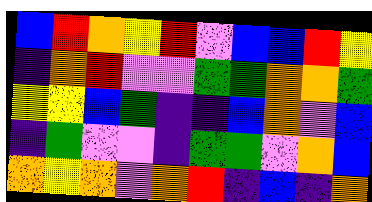[["blue", "red", "orange", "yellow", "red", "violet", "blue", "blue", "red", "yellow"], ["indigo", "orange", "red", "violet", "violet", "green", "green", "orange", "orange", "green"], ["yellow", "yellow", "blue", "green", "indigo", "indigo", "blue", "orange", "violet", "blue"], ["indigo", "green", "violet", "violet", "indigo", "green", "green", "violet", "orange", "blue"], ["orange", "yellow", "orange", "violet", "orange", "red", "indigo", "blue", "indigo", "orange"]]